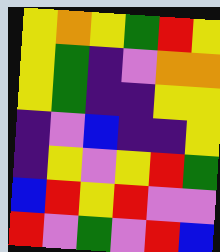[["yellow", "orange", "yellow", "green", "red", "yellow"], ["yellow", "green", "indigo", "violet", "orange", "orange"], ["yellow", "green", "indigo", "indigo", "yellow", "yellow"], ["indigo", "violet", "blue", "indigo", "indigo", "yellow"], ["indigo", "yellow", "violet", "yellow", "red", "green"], ["blue", "red", "yellow", "red", "violet", "violet"], ["red", "violet", "green", "violet", "red", "blue"]]